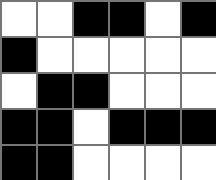[["white", "white", "black", "black", "white", "black"], ["black", "white", "white", "white", "white", "white"], ["white", "black", "black", "white", "white", "white"], ["black", "black", "white", "black", "black", "black"], ["black", "black", "white", "white", "white", "white"]]